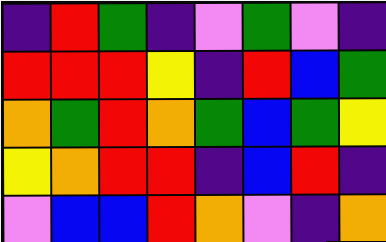[["indigo", "red", "green", "indigo", "violet", "green", "violet", "indigo"], ["red", "red", "red", "yellow", "indigo", "red", "blue", "green"], ["orange", "green", "red", "orange", "green", "blue", "green", "yellow"], ["yellow", "orange", "red", "red", "indigo", "blue", "red", "indigo"], ["violet", "blue", "blue", "red", "orange", "violet", "indigo", "orange"]]